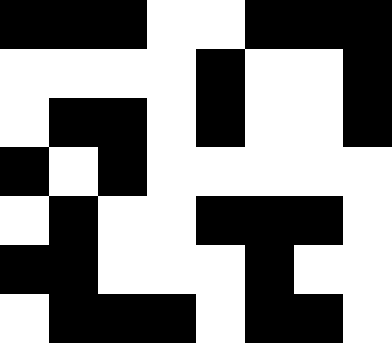[["black", "black", "black", "white", "white", "black", "black", "black"], ["white", "white", "white", "white", "black", "white", "white", "black"], ["white", "black", "black", "white", "black", "white", "white", "black"], ["black", "white", "black", "white", "white", "white", "white", "white"], ["white", "black", "white", "white", "black", "black", "black", "white"], ["black", "black", "white", "white", "white", "black", "white", "white"], ["white", "black", "black", "black", "white", "black", "black", "white"]]